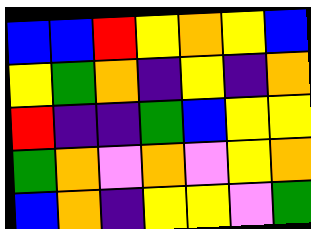[["blue", "blue", "red", "yellow", "orange", "yellow", "blue"], ["yellow", "green", "orange", "indigo", "yellow", "indigo", "orange"], ["red", "indigo", "indigo", "green", "blue", "yellow", "yellow"], ["green", "orange", "violet", "orange", "violet", "yellow", "orange"], ["blue", "orange", "indigo", "yellow", "yellow", "violet", "green"]]